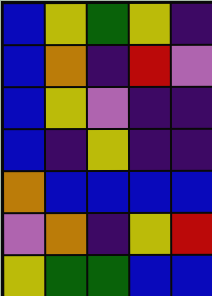[["blue", "yellow", "green", "yellow", "indigo"], ["blue", "orange", "indigo", "red", "violet"], ["blue", "yellow", "violet", "indigo", "indigo"], ["blue", "indigo", "yellow", "indigo", "indigo"], ["orange", "blue", "blue", "blue", "blue"], ["violet", "orange", "indigo", "yellow", "red"], ["yellow", "green", "green", "blue", "blue"]]